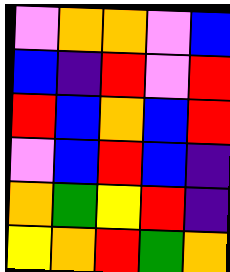[["violet", "orange", "orange", "violet", "blue"], ["blue", "indigo", "red", "violet", "red"], ["red", "blue", "orange", "blue", "red"], ["violet", "blue", "red", "blue", "indigo"], ["orange", "green", "yellow", "red", "indigo"], ["yellow", "orange", "red", "green", "orange"]]